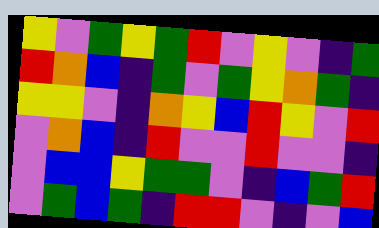[["yellow", "violet", "green", "yellow", "green", "red", "violet", "yellow", "violet", "indigo", "green"], ["red", "orange", "blue", "indigo", "green", "violet", "green", "yellow", "orange", "green", "indigo"], ["yellow", "yellow", "violet", "indigo", "orange", "yellow", "blue", "red", "yellow", "violet", "red"], ["violet", "orange", "blue", "indigo", "red", "violet", "violet", "red", "violet", "violet", "indigo"], ["violet", "blue", "blue", "yellow", "green", "green", "violet", "indigo", "blue", "green", "red"], ["violet", "green", "blue", "green", "indigo", "red", "red", "violet", "indigo", "violet", "blue"]]